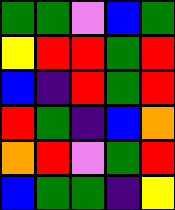[["green", "green", "violet", "blue", "green"], ["yellow", "red", "red", "green", "red"], ["blue", "indigo", "red", "green", "red"], ["red", "green", "indigo", "blue", "orange"], ["orange", "red", "violet", "green", "red"], ["blue", "green", "green", "indigo", "yellow"]]